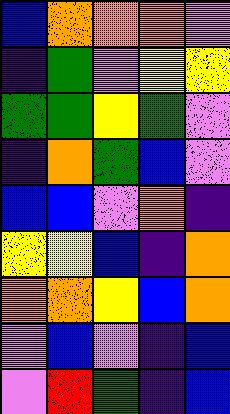[["blue", "orange", "orange", "orange", "violet"], ["indigo", "green", "violet", "yellow", "yellow"], ["green", "green", "yellow", "green", "violet"], ["indigo", "orange", "green", "blue", "violet"], ["blue", "blue", "violet", "orange", "indigo"], ["yellow", "yellow", "blue", "indigo", "orange"], ["orange", "orange", "yellow", "blue", "orange"], ["violet", "blue", "violet", "indigo", "blue"], ["violet", "red", "green", "indigo", "blue"]]